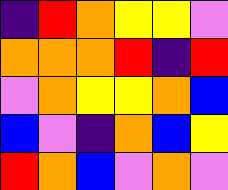[["indigo", "red", "orange", "yellow", "yellow", "violet"], ["orange", "orange", "orange", "red", "indigo", "red"], ["violet", "orange", "yellow", "yellow", "orange", "blue"], ["blue", "violet", "indigo", "orange", "blue", "yellow"], ["red", "orange", "blue", "violet", "orange", "violet"]]